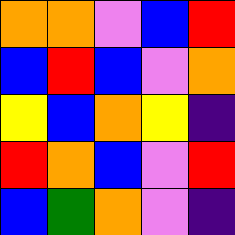[["orange", "orange", "violet", "blue", "red"], ["blue", "red", "blue", "violet", "orange"], ["yellow", "blue", "orange", "yellow", "indigo"], ["red", "orange", "blue", "violet", "red"], ["blue", "green", "orange", "violet", "indigo"]]